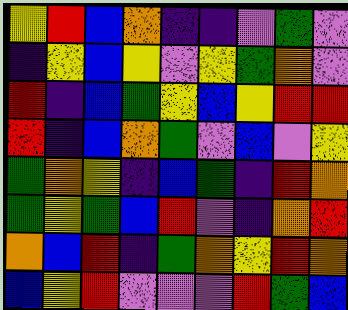[["yellow", "red", "blue", "orange", "indigo", "indigo", "violet", "green", "violet"], ["indigo", "yellow", "blue", "yellow", "violet", "yellow", "green", "orange", "violet"], ["red", "indigo", "blue", "green", "yellow", "blue", "yellow", "red", "red"], ["red", "indigo", "blue", "orange", "green", "violet", "blue", "violet", "yellow"], ["green", "orange", "yellow", "indigo", "blue", "green", "indigo", "red", "orange"], ["green", "yellow", "green", "blue", "red", "violet", "indigo", "orange", "red"], ["orange", "blue", "red", "indigo", "green", "orange", "yellow", "red", "orange"], ["blue", "yellow", "red", "violet", "violet", "violet", "red", "green", "blue"]]